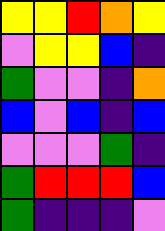[["yellow", "yellow", "red", "orange", "yellow"], ["violet", "yellow", "yellow", "blue", "indigo"], ["green", "violet", "violet", "indigo", "orange"], ["blue", "violet", "blue", "indigo", "blue"], ["violet", "violet", "violet", "green", "indigo"], ["green", "red", "red", "red", "blue"], ["green", "indigo", "indigo", "indigo", "violet"]]